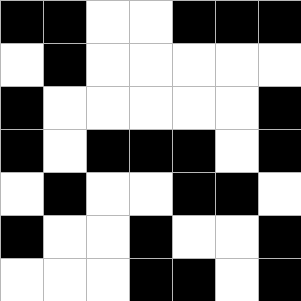[["black", "black", "white", "white", "black", "black", "black"], ["white", "black", "white", "white", "white", "white", "white"], ["black", "white", "white", "white", "white", "white", "black"], ["black", "white", "black", "black", "black", "white", "black"], ["white", "black", "white", "white", "black", "black", "white"], ["black", "white", "white", "black", "white", "white", "black"], ["white", "white", "white", "black", "black", "white", "black"]]